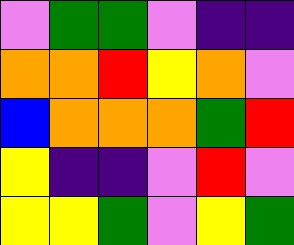[["violet", "green", "green", "violet", "indigo", "indigo"], ["orange", "orange", "red", "yellow", "orange", "violet"], ["blue", "orange", "orange", "orange", "green", "red"], ["yellow", "indigo", "indigo", "violet", "red", "violet"], ["yellow", "yellow", "green", "violet", "yellow", "green"]]